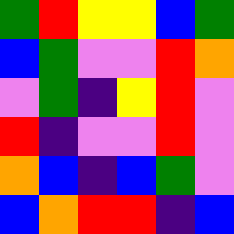[["green", "red", "yellow", "yellow", "blue", "green"], ["blue", "green", "violet", "violet", "red", "orange"], ["violet", "green", "indigo", "yellow", "red", "violet"], ["red", "indigo", "violet", "violet", "red", "violet"], ["orange", "blue", "indigo", "blue", "green", "violet"], ["blue", "orange", "red", "red", "indigo", "blue"]]